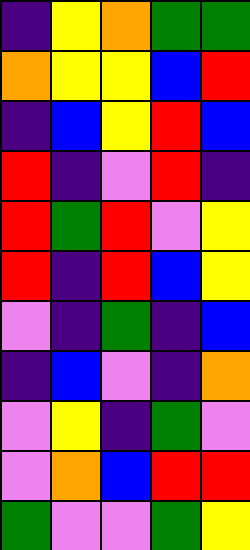[["indigo", "yellow", "orange", "green", "green"], ["orange", "yellow", "yellow", "blue", "red"], ["indigo", "blue", "yellow", "red", "blue"], ["red", "indigo", "violet", "red", "indigo"], ["red", "green", "red", "violet", "yellow"], ["red", "indigo", "red", "blue", "yellow"], ["violet", "indigo", "green", "indigo", "blue"], ["indigo", "blue", "violet", "indigo", "orange"], ["violet", "yellow", "indigo", "green", "violet"], ["violet", "orange", "blue", "red", "red"], ["green", "violet", "violet", "green", "yellow"]]